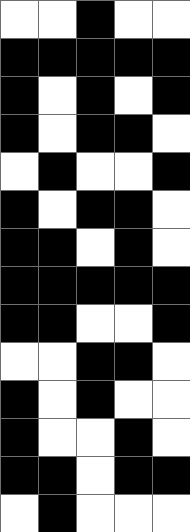[["white", "white", "black", "white", "white"], ["black", "black", "black", "black", "black"], ["black", "white", "black", "white", "black"], ["black", "white", "black", "black", "white"], ["white", "black", "white", "white", "black"], ["black", "white", "black", "black", "white"], ["black", "black", "white", "black", "white"], ["black", "black", "black", "black", "black"], ["black", "black", "white", "white", "black"], ["white", "white", "black", "black", "white"], ["black", "white", "black", "white", "white"], ["black", "white", "white", "black", "white"], ["black", "black", "white", "black", "black"], ["white", "black", "white", "white", "white"]]